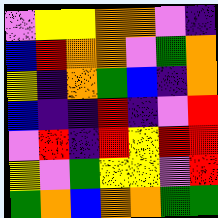[["violet", "yellow", "yellow", "orange", "orange", "violet", "indigo"], ["blue", "red", "orange", "orange", "violet", "green", "orange"], ["yellow", "indigo", "orange", "green", "blue", "indigo", "orange"], ["blue", "indigo", "indigo", "red", "indigo", "violet", "red"], ["violet", "red", "indigo", "red", "yellow", "red", "red"], ["yellow", "violet", "green", "yellow", "yellow", "violet", "red"], ["green", "orange", "blue", "orange", "orange", "green", "green"]]